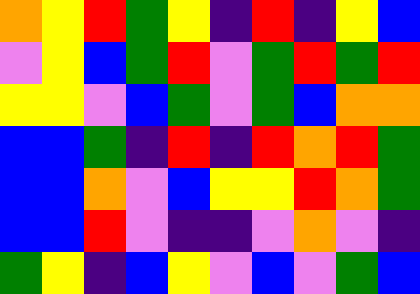[["orange", "yellow", "red", "green", "yellow", "indigo", "red", "indigo", "yellow", "blue"], ["violet", "yellow", "blue", "green", "red", "violet", "green", "red", "green", "red"], ["yellow", "yellow", "violet", "blue", "green", "violet", "green", "blue", "orange", "orange"], ["blue", "blue", "green", "indigo", "red", "indigo", "red", "orange", "red", "green"], ["blue", "blue", "orange", "violet", "blue", "yellow", "yellow", "red", "orange", "green"], ["blue", "blue", "red", "violet", "indigo", "indigo", "violet", "orange", "violet", "indigo"], ["green", "yellow", "indigo", "blue", "yellow", "violet", "blue", "violet", "green", "blue"]]